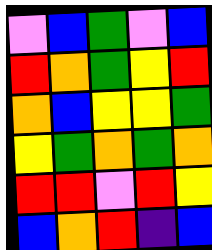[["violet", "blue", "green", "violet", "blue"], ["red", "orange", "green", "yellow", "red"], ["orange", "blue", "yellow", "yellow", "green"], ["yellow", "green", "orange", "green", "orange"], ["red", "red", "violet", "red", "yellow"], ["blue", "orange", "red", "indigo", "blue"]]